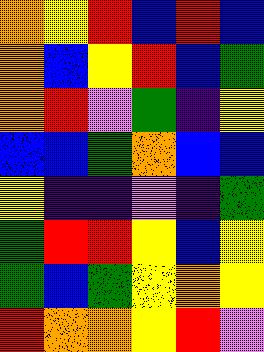[["orange", "yellow", "red", "blue", "red", "blue"], ["orange", "blue", "yellow", "red", "blue", "green"], ["orange", "red", "violet", "green", "indigo", "yellow"], ["blue", "blue", "green", "orange", "blue", "blue"], ["yellow", "indigo", "indigo", "violet", "indigo", "green"], ["green", "red", "red", "yellow", "blue", "yellow"], ["green", "blue", "green", "yellow", "orange", "yellow"], ["red", "orange", "orange", "yellow", "red", "violet"]]